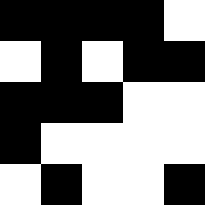[["black", "black", "black", "black", "white"], ["white", "black", "white", "black", "black"], ["black", "black", "black", "white", "white"], ["black", "white", "white", "white", "white"], ["white", "black", "white", "white", "black"]]